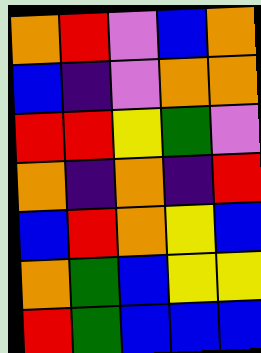[["orange", "red", "violet", "blue", "orange"], ["blue", "indigo", "violet", "orange", "orange"], ["red", "red", "yellow", "green", "violet"], ["orange", "indigo", "orange", "indigo", "red"], ["blue", "red", "orange", "yellow", "blue"], ["orange", "green", "blue", "yellow", "yellow"], ["red", "green", "blue", "blue", "blue"]]